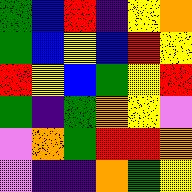[["green", "blue", "red", "indigo", "yellow", "orange"], ["green", "blue", "yellow", "blue", "red", "yellow"], ["red", "yellow", "blue", "green", "yellow", "red"], ["green", "indigo", "green", "orange", "yellow", "violet"], ["violet", "orange", "green", "red", "red", "orange"], ["violet", "indigo", "indigo", "orange", "green", "yellow"]]